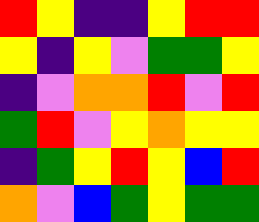[["red", "yellow", "indigo", "indigo", "yellow", "red", "red"], ["yellow", "indigo", "yellow", "violet", "green", "green", "yellow"], ["indigo", "violet", "orange", "orange", "red", "violet", "red"], ["green", "red", "violet", "yellow", "orange", "yellow", "yellow"], ["indigo", "green", "yellow", "red", "yellow", "blue", "red"], ["orange", "violet", "blue", "green", "yellow", "green", "green"]]